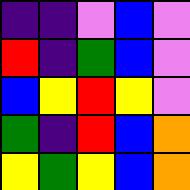[["indigo", "indigo", "violet", "blue", "violet"], ["red", "indigo", "green", "blue", "violet"], ["blue", "yellow", "red", "yellow", "violet"], ["green", "indigo", "red", "blue", "orange"], ["yellow", "green", "yellow", "blue", "orange"]]